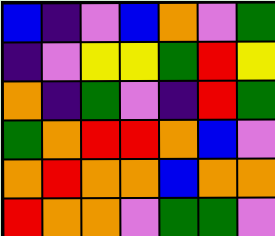[["blue", "indigo", "violet", "blue", "orange", "violet", "green"], ["indigo", "violet", "yellow", "yellow", "green", "red", "yellow"], ["orange", "indigo", "green", "violet", "indigo", "red", "green"], ["green", "orange", "red", "red", "orange", "blue", "violet"], ["orange", "red", "orange", "orange", "blue", "orange", "orange"], ["red", "orange", "orange", "violet", "green", "green", "violet"]]